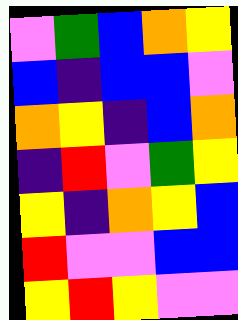[["violet", "green", "blue", "orange", "yellow"], ["blue", "indigo", "blue", "blue", "violet"], ["orange", "yellow", "indigo", "blue", "orange"], ["indigo", "red", "violet", "green", "yellow"], ["yellow", "indigo", "orange", "yellow", "blue"], ["red", "violet", "violet", "blue", "blue"], ["yellow", "red", "yellow", "violet", "violet"]]